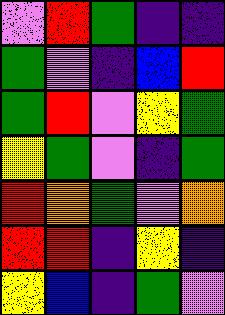[["violet", "red", "green", "indigo", "indigo"], ["green", "violet", "indigo", "blue", "red"], ["green", "red", "violet", "yellow", "green"], ["yellow", "green", "violet", "indigo", "green"], ["red", "orange", "green", "violet", "orange"], ["red", "red", "indigo", "yellow", "indigo"], ["yellow", "blue", "indigo", "green", "violet"]]